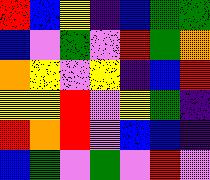[["red", "blue", "yellow", "indigo", "blue", "green", "green"], ["blue", "violet", "green", "violet", "red", "green", "orange"], ["orange", "yellow", "violet", "yellow", "indigo", "blue", "red"], ["yellow", "yellow", "red", "violet", "yellow", "green", "indigo"], ["red", "orange", "red", "violet", "blue", "blue", "indigo"], ["blue", "green", "violet", "green", "violet", "red", "violet"]]